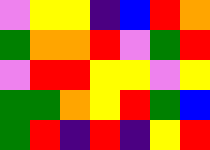[["violet", "yellow", "yellow", "indigo", "blue", "red", "orange"], ["green", "orange", "orange", "red", "violet", "green", "red"], ["violet", "red", "red", "yellow", "yellow", "violet", "yellow"], ["green", "green", "orange", "yellow", "red", "green", "blue"], ["green", "red", "indigo", "red", "indigo", "yellow", "red"]]